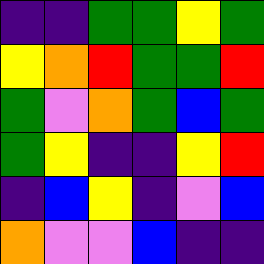[["indigo", "indigo", "green", "green", "yellow", "green"], ["yellow", "orange", "red", "green", "green", "red"], ["green", "violet", "orange", "green", "blue", "green"], ["green", "yellow", "indigo", "indigo", "yellow", "red"], ["indigo", "blue", "yellow", "indigo", "violet", "blue"], ["orange", "violet", "violet", "blue", "indigo", "indigo"]]